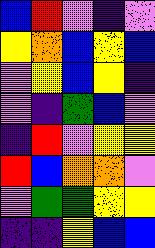[["blue", "red", "violet", "indigo", "violet"], ["yellow", "orange", "blue", "yellow", "blue"], ["violet", "yellow", "blue", "yellow", "indigo"], ["violet", "indigo", "green", "blue", "violet"], ["indigo", "red", "violet", "yellow", "yellow"], ["red", "blue", "orange", "orange", "violet"], ["violet", "green", "green", "yellow", "yellow"], ["indigo", "indigo", "yellow", "blue", "blue"]]